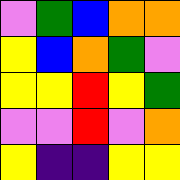[["violet", "green", "blue", "orange", "orange"], ["yellow", "blue", "orange", "green", "violet"], ["yellow", "yellow", "red", "yellow", "green"], ["violet", "violet", "red", "violet", "orange"], ["yellow", "indigo", "indigo", "yellow", "yellow"]]